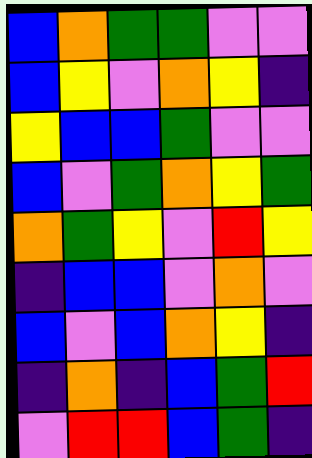[["blue", "orange", "green", "green", "violet", "violet"], ["blue", "yellow", "violet", "orange", "yellow", "indigo"], ["yellow", "blue", "blue", "green", "violet", "violet"], ["blue", "violet", "green", "orange", "yellow", "green"], ["orange", "green", "yellow", "violet", "red", "yellow"], ["indigo", "blue", "blue", "violet", "orange", "violet"], ["blue", "violet", "blue", "orange", "yellow", "indigo"], ["indigo", "orange", "indigo", "blue", "green", "red"], ["violet", "red", "red", "blue", "green", "indigo"]]